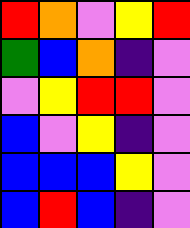[["red", "orange", "violet", "yellow", "red"], ["green", "blue", "orange", "indigo", "violet"], ["violet", "yellow", "red", "red", "violet"], ["blue", "violet", "yellow", "indigo", "violet"], ["blue", "blue", "blue", "yellow", "violet"], ["blue", "red", "blue", "indigo", "violet"]]